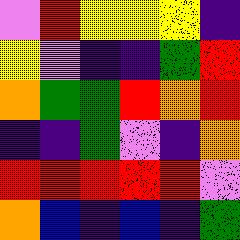[["violet", "red", "yellow", "yellow", "yellow", "indigo"], ["yellow", "violet", "indigo", "indigo", "green", "red"], ["orange", "green", "green", "red", "orange", "red"], ["indigo", "indigo", "green", "violet", "indigo", "orange"], ["red", "red", "red", "red", "red", "violet"], ["orange", "blue", "indigo", "blue", "indigo", "green"]]